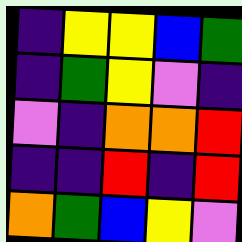[["indigo", "yellow", "yellow", "blue", "green"], ["indigo", "green", "yellow", "violet", "indigo"], ["violet", "indigo", "orange", "orange", "red"], ["indigo", "indigo", "red", "indigo", "red"], ["orange", "green", "blue", "yellow", "violet"]]